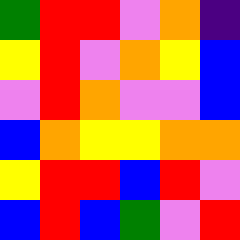[["green", "red", "red", "violet", "orange", "indigo"], ["yellow", "red", "violet", "orange", "yellow", "blue"], ["violet", "red", "orange", "violet", "violet", "blue"], ["blue", "orange", "yellow", "yellow", "orange", "orange"], ["yellow", "red", "red", "blue", "red", "violet"], ["blue", "red", "blue", "green", "violet", "red"]]